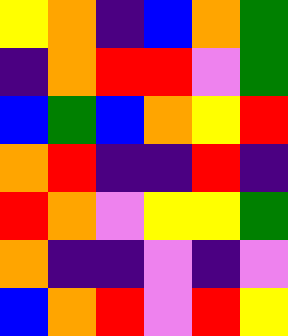[["yellow", "orange", "indigo", "blue", "orange", "green"], ["indigo", "orange", "red", "red", "violet", "green"], ["blue", "green", "blue", "orange", "yellow", "red"], ["orange", "red", "indigo", "indigo", "red", "indigo"], ["red", "orange", "violet", "yellow", "yellow", "green"], ["orange", "indigo", "indigo", "violet", "indigo", "violet"], ["blue", "orange", "red", "violet", "red", "yellow"]]